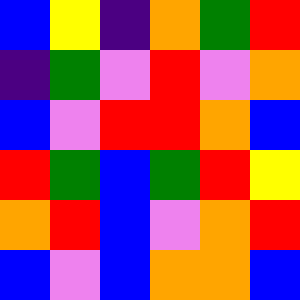[["blue", "yellow", "indigo", "orange", "green", "red"], ["indigo", "green", "violet", "red", "violet", "orange"], ["blue", "violet", "red", "red", "orange", "blue"], ["red", "green", "blue", "green", "red", "yellow"], ["orange", "red", "blue", "violet", "orange", "red"], ["blue", "violet", "blue", "orange", "orange", "blue"]]